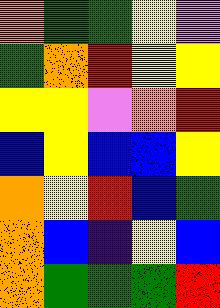[["orange", "green", "green", "yellow", "violet"], ["green", "orange", "red", "yellow", "yellow"], ["yellow", "yellow", "violet", "orange", "red"], ["blue", "yellow", "blue", "blue", "yellow"], ["orange", "yellow", "red", "blue", "green"], ["orange", "blue", "indigo", "yellow", "blue"], ["orange", "green", "green", "green", "red"]]